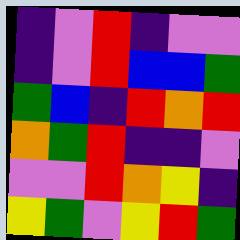[["indigo", "violet", "red", "indigo", "violet", "violet"], ["indigo", "violet", "red", "blue", "blue", "green"], ["green", "blue", "indigo", "red", "orange", "red"], ["orange", "green", "red", "indigo", "indigo", "violet"], ["violet", "violet", "red", "orange", "yellow", "indigo"], ["yellow", "green", "violet", "yellow", "red", "green"]]